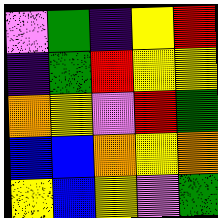[["violet", "green", "indigo", "yellow", "red"], ["indigo", "green", "red", "yellow", "yellow"], ["orange", "yellow", "violet", "red", "green"], ["blue", "blue", "orange", "yellow", "orange"], ["yellow", "blue", "yellow", "violet", "green"]]